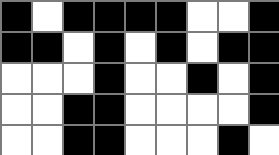[["black", "white", "black", "black", "black", "black", "white", "white", "black"], ["black", "black", "white", "black", "white", "black", "white", "black", "black"], ["white", "white", "white", "black", "white", "white", "black", "white", "black"], ["white", "white", "black", "black", "white", "white", "white", "white", "black"], ["white", "white", "black", "black", "white", "white", "white", "black", "white"]]